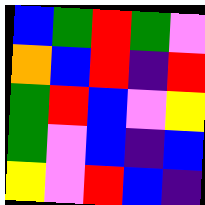[["blue", "green", "red", "green", "violet"], ["orange", "blue", "red", "indigo", "red"], ["green", "red", "blue", "violet", "yellow"], ["green", "violet", "blue", "indigo", "blue"], ["yellow", "violet", "red", "blue", "indigo"]]